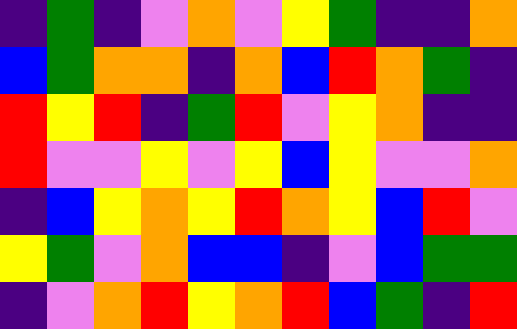[["indigo", "green", "indigo", "violet", "orange", "violet", "yellow", "green", "indigo", "indigo", "orange"], ["blue", "green", "orange", "orange", "indigo", "orange", "blue", "red", "orange", "green", "indigo"], ["red", "yellow", "red", "indigo", "green", "red", "violet", "yellow", "orange", "indigo", "indigo"], ["red", "violet", "violet", "yellow", "violet", "yellow", "blue", "yellow", "violet", "violet", "orange"], ["indigo", "blue", "yellow", "orange", "yellow", "red", "orange", "yellow", "blue", "red", "violet"], ["yellow", "green", "violet", "orange", "blue", "blue", "indigo", "violet", "blue", "green", "green"], ["indigo", "violet", "orange", "red", "yellow", "orange", "red", "blue", "green", "indigo", "red"]]